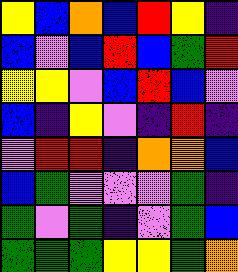[["yellow", "blue", "orange", "blue", "red", "yellow", "indigo"], ["blue", "violet", "blue", "red", "blue", "green", "red"], ["yellow", "yellow", "violet", "blue", "red", "blue", "violet"], ["blue", "indigo", "yellow", "violet", "indigo", "red", "indigo"], ["violet", "red", "red", "indigo", "orange", "orange", "blue"], ["blue", "green", "violet", "violet", "violet", "green", "indigo"], ["green", "violet", "green", "indigo", "violet", "green", "blue"], ["green", "green", "green", "yellow", "yellow", "green", "orange"]]